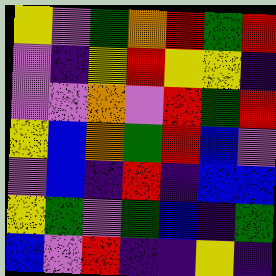[["yellow", "violet", "green", "orange", "red", "green", "red"], ["violet", "indigo", "yellow", "red", "yellow", "yellow", "indigo"], ["violet", "violet", "orange", "violet", "red", "green", "red"], ["yellow", "blue", "orange", "green", "red", "blue", "violet"], ["violet", "blue", "indigo", "red", "indigo", "blue", "blue"], ["yellow", "green", "violet", "green", "blue", "indigo", "green"], ["blue", "violet", "red", "indigo", "indigo", "yellow", "indigo"]]